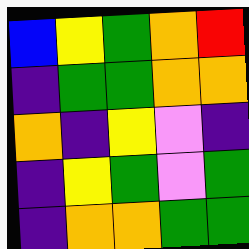[["blue", "yellow", "green", "orange", "red"], ["indigo", "green", "green", "orange", "orange"], ["orange", "indigo", "yellow", "violet", "indigo"], ["indigo", "yellow", "green", "violet", "green"], ["indigo", "orange", "orange", "green", "green"]]